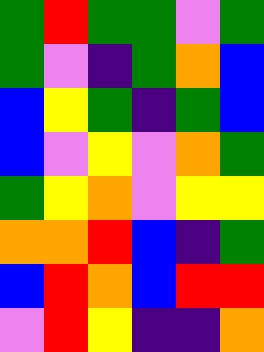[["green", "red", "green", "green", "violet", "green"], ["green", "violet", "indigo", "green", "orange", "blue"], ["blue", "yellow", "green", "indigo", "green", "blue"], ["blue", "violet", "yellow", "violet", "orange", "green"], ["green", "yellow", "orange", "violet", "yellow", "yellow"], ["orange", "orange", "red", "blue", "indigo", "green"], ["blue", "red", "orange", "blue", "red", "red"], ["violet", "red", "yellow", "indigo", "indigo", "orange"]]